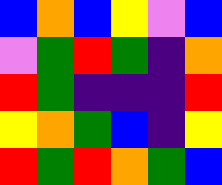[["blue", "orange", "blue", "yellow", "violet", "blue"], ["violet", "green", "red", "green", "indigo", "orange"], ["red", "green", "indigo", "indigo", "indigo", "red"], ["yellow", "orange", "green", "blue", "indigo", "yellow"], ["red", "green", "red", "orange", "green", "blue"]]